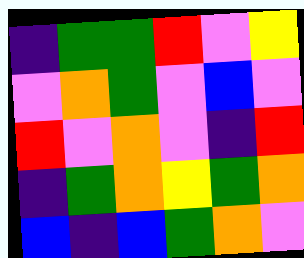[["indigo", "green", "green", "red", "violet", "yellow"], ["violet", "orange", "green", "violet", "blue", "violet"], ["red", "violet", "orange", "violet", "indigo", "red"], ["indigo", "green", "orange", "yellow", "green", "orange"], ["blue", "indigo", "blue", "green", "orange", "violet"]]